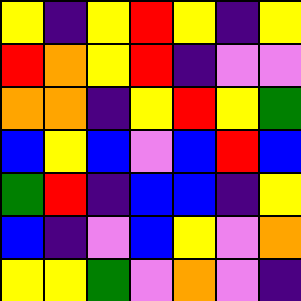[["yellow", "indigo", "yellow", "red", "yellow", "indigo", "yellow"], ["red", "orange", "yellow", "red", "indigo", "violet", "violet"], ["orange", "orange", "indigo", "yellow", "red", "yellow", "green"], ["blue", "yellow", "blue", "violet", "blue", "red", "blue"], ["green", "red", "indigo", "blue", "blue", "indigo", "yellow"], ["blue", "indigo", "violet", "blue", "yellow", "violet", "orange"], ["yellow", "yellow", "green", "violet", "orange", "violet", "indigo"]]